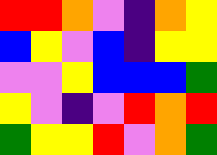[["red", "red", "orange", "violet", "indigo", "orange", "yellow"], ["blue", "yellow", "violet", "blue", "indigo", "yellow", "yellow"], ["violet", "violet", "yellow", "blue", "blue", "blue", "green"], ["yellow", "violet", "indigo", "violet", "red", "orange", "red"], ["green", "yellow", "yellow", "red", "violet", "orange", "green"]]